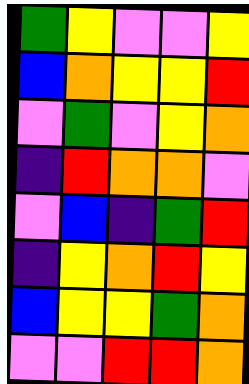[["green", "yellow", "violet", "violet", "yellow"], ["blue", "orange", "yellow", "yellow", "red"], ["violet", "green", "violet", "yellow", "orange"], ["indigo", "red", "orange", "orange", "violet"], ["violet", "blue", "indigo", "green", "red"], ["indigo", "yellow", "orange", "red", "yellow"], ["blue", "yellow", "yellow", "green", "orange"], ["violet", "violet", "red", "red", "orange"]]